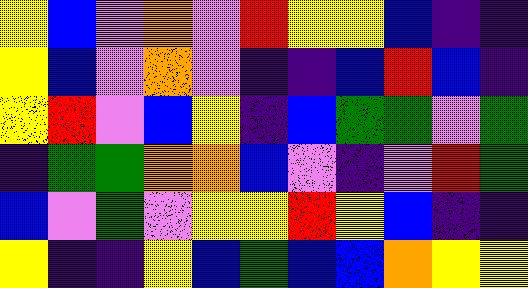[["yellow", "blue", "violet", "orange", "violet", "red", "yellow", "yellow", "blue", "indigo", "indigo"], ["yellow", "blue", "violet", "orange", "violet", "indigo", "indigo", "blue", "red", "blue", "indigo"], ["yellow", "red", "violet", "blue", "yellow", "indigo", "blue", "green", "green", "violet", "green"], ["indigo", "green", "green", "orange", "orange", "blue", "violet", "indigo", "violet", "red", "green"], ["blue", "violet", "green", "violet", "yellow", "yellow", "red", "yellow", "blue", "indigo", "indigo"], ["yellow", "indigo", "indigo", "yellow", "blue", "green", "blue", "blue", "orange", "yellow", "yellow"]]